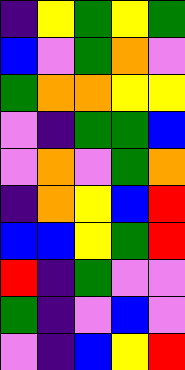[["indigo", "yellow", "green", "yellow", "green"], ["blue", "violet", "green", "orange", "violet"], ["green", "orange", "orange", "yellow", "yellow"], ["violet", "indigo", "green", "green", "blue"], ["violet", "orange", "violet", "green", "orange"], ["indigo", "orange", "yellow", "blue", "red"], ["blue", "blue", "yellow", "green", "red"], ["red", "indigo", "green", "violet", "violet"], ["green", "indigo", "violet", "blue", "violet"], ["violet", "indigo", "blue", "yellow", "red"]]